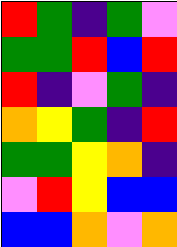[["red", "green", "indigo", "green", "violet"], ["green", "green", "red", "blue", "red"], ["red", "indigo", "violet", "green", "indigo"], ["orange", "yellow", "green", "indigo", "red"], ["green", "green", "yellow", "orange", "indigo"], ["violet", "red", "yellow", "blue", "blue"], ["blue", "blue", "orange", "violet", "orange"]]